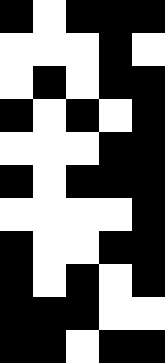[["black", "white", "black", "black", "black"], ["white", "white", "white", "black", "white"], ["white", "black", "white", "black", "black"], ["black", "white", "black", "white", "black"], ["white", "white", "white", "black", "black"], ["black", "white", "black", "black", "black"], ["white", "white", "white", "white", "black"], ["black", "white", "white", "black", "black"], ["black", "white", "black", "white", "black"], ["black", "black", "black", "white", "white"], ["black", "black", "white", "black", "black"]]